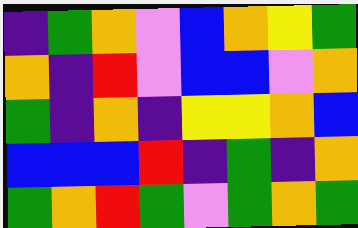[["indigo", "green", "orange", "violet", "blue", "orange", "yellow", "green"], ["orange", "indigo", "red", "violet", "blue", "blue", "violet", "orange"], ["green", "indigo", "orange", "indigo", "yellow", "yellow", "orange", "blue"], ["blue", "blue", "blue", "red", "indigo", "green", "indigo", "orange"], ["green", "orange", "red", "green", "violet", "green", "orange", "green"]]